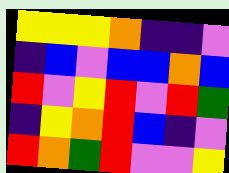[["yellow", "yellow", "yellow", "orange", "indigo", "indigo", "violet"], ["indigo", "blue", "violet", "blue", "blue", "orange", "blue"], ["red", "violet", "yellow", "red", "violet", "red", "green"], ["indigo", "yellow", "orange", "red", "blue", "indigo", "violet"], ["red", "orange", "green", "red", "violet", "violet", "yellow"]]